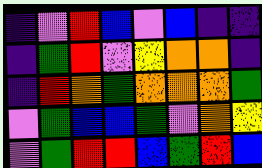[["indigo", "violet", "red", "blue", "violet", "blue", "indigo", "indigo"], ["indigo", "green", "red", "violet", "yellow", "orange", "orange", "indigo"], ["indigo", "red", "orange", "green", "orange", "orange", "orange", "green"], ["violet", "green", "blue", "blue", "green", "violet", "orange", "yellow"], ["violet", "green", "red", "red", "blue", "green", "red", "blue"]]